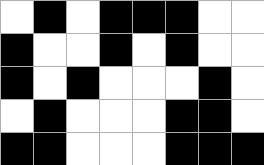[["white", "black", "white", "black", "black", "black", "white", "white"], ["black", "white", "white", "black", "white", "black", "white", "white"], ["black", "white", "black", "white", "white", "white", "black", "white"], ["white", "black", "white", "white", "white", "black", "black", "white"], ["black", "black", "white", "white", "white", "black", "black", "black"]]